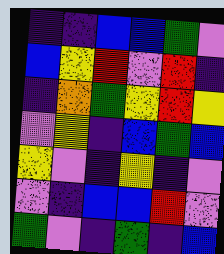[["indigo", "indigo", "blue", "blue", "green", "violet"], ["blue", "yellow", "red", "violet", "red", "indigo"], ["indigo", "orange", "green", "yellow", "red", "yellow"], ["violet", "yellow", "indigo", "blue", "green", "blue"], ["yellow", "violet", "indigo", "yellow", "indigo", "violet"], ["violet", "indigo", "blue", "blue", "red", "violet"], ["green", "violet", "indigo", "green", "indigo", "blue"]]